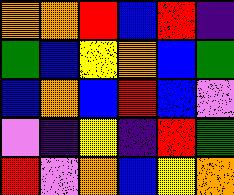[["orange", "orange", "red", "blue", "red", "indigo"], ["green", "blue", "yellow", "orange", "blue", "green"], ["blue", "orange", "blue", "red", "blue", "violet"], ["violet", "indigo", "yellow", "indigo", "red", "green"], ["red", "violet", "orange", "blue", "yellow", "orange"]]